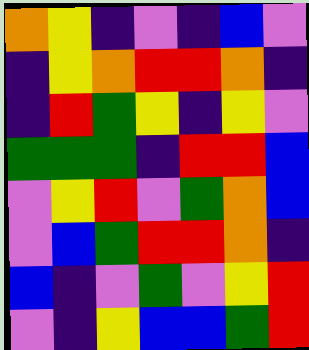[["orange", "yellow", "indigo", "violet", "indigo", "blue", "violet"], ["indigo", "yellow", "orange", "red", "red", "orange", "indigo"], ["indigo", "red", "green", "yellow", "indigo", "yellow", "violet"], ["green", "green", "green", "indigo", "red", "red", "blue"], ["violet", "yellow", "red", "violet", "green", "orange", "blue"], ["violet", "blue", "green", "red", "red", "orange", "indigo"], ["blue", "indigo", "violet", "green", "violet", "yellow", "red"], ["violet", "indigo", "yellow", "blue", "blue", "green", "red"]]